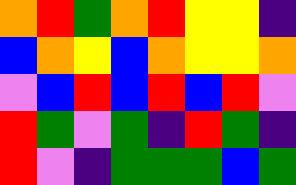[["orange", "red", "green", "orange", "red", "yellow", "yellow", "indigo"], ["blue", "orange", "yellow", "blue", "orange", "yellow", "yellow", "orange"], ["violet", "blue", "red", "blue", "red", "blue", "red", "violet"], ["red", "green", "violet", "green", "indigo", "red", "green", "indigo"], ["red", "violet", "indigo", "green", "green", "green", "blue", "green"]]